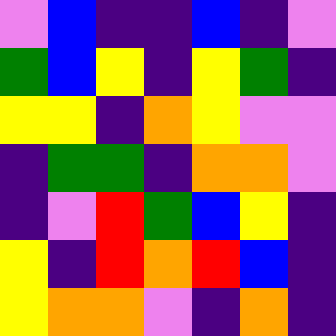[["violet", "blue", "indigo", "indigo", "blue", "indigo", "violet"], ["green", "blue", "yellow", "indigo", "yellow", "green", "indigo"], ["yellow", "yellow", "indigo", "orange", "yellow", "violet", "violet"], ["indigo", "green", "green", "indigo", "orange", "orange", "violet"], ["indigo", "violet", "red", "green", "blue", "yellow", "indigo"], ["yellow", "indigo", "red", "orange", "red", "blue", "indigo"], ["yellow", "orange", "orange", "violet", "indigo", "orange", "indigo"]]